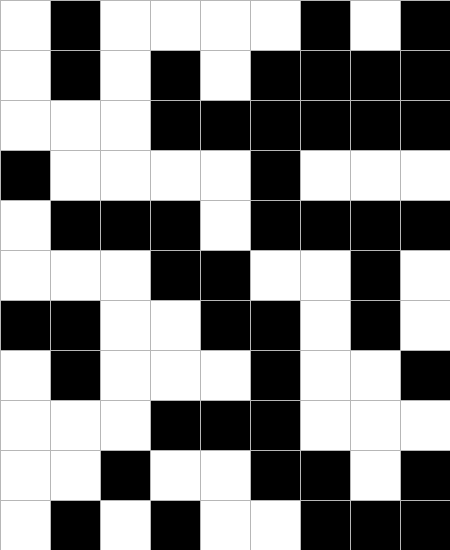[["white", "black", "white", "white", "white", "white", "black", "white", "black"], ["white", "black", "white", "black", "white", "black", "black", "black", "black"], ["white", "white", "white", "black", "black", "black", "black", "black", "black"], ["black", "white", "white", "white", "white", "black", "white", "white", "white"], ["white", "black", "black", "black", "white", "black", "black", "black", "black"], ["white", "white", "white", "black", "black", "white", "white", "black", "white"], ["black", "black", "white", "white", "black", "black", "white", "black", "white"], ["white", "black", "white", "white", "white", "black", "white", "white", "black"], ["white", "white", "white", "black", "black", "black", "white", "white", "white"], ["white", "white", "black", "white", "white", "black", "black", "white", "black"], ["white", "black", "white", "black", "white", "white", "black", "black", "black"]]